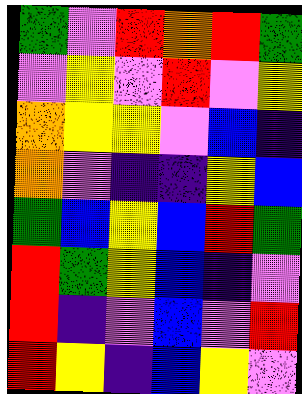[["green", "violet", "red", "orange", "red", "green"], ["violet", "yellow", "violet", "red", "violet", "yellow"], ["orange", "yellow", "yellow", "violet", "blue", "indigo"], ["orange", "violet", "indigo", "indigo", "yellow", "blue"], ["green", "blue", "yellow", "blue", "red", "green"], ["red", "green", "yellow", "blue", "indigo", "violet"], ["red", "indigo", "violet", "blue", "violet", "red"], ["red", "yellow", "indigo", "blue", "yellow", "violet"]]